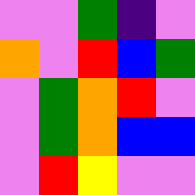[["violet", "violet", "green", "indigo", "violet"], ["orange", "violet", "red", "blue", "green"], ["violet", "green", "orange", "red", "violet"], ["violet", "green", "orange", "blue", "blue"], ["violet", "red", "yellow", "violet", "violet"]]